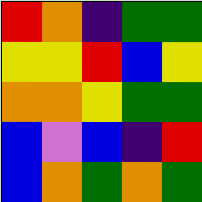[["red", "orange", "indigo", "green", "green"], ["yellow", "yellow", "red", "blue", "yellow"], ["orange", "orange", "yellow", "green", "green"], ["blue", "violet", "blue", "indigo", "red"], ["blue", "orange", "green", "orange", "green"]]